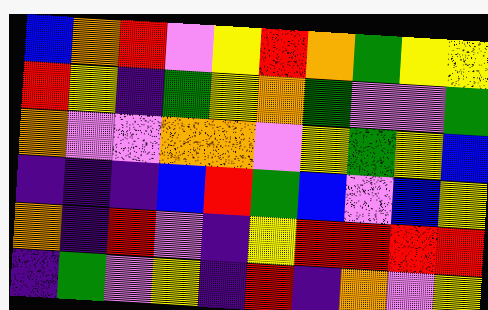[["blue", "orange", "red", "violet", "yellow", "red", "orange", "green", "yellow", "yellow"], ["red", "yellow", "indigo", "green", "yellow", "orange", "green", "violet", "violet", "green"], ["orange", "violet", "violet", "orange", "orange", "violet", "yellow", "green", "yellow", "blue"], ["indigo", "indigo", "indigo", "blue", "red", "green", "blue", "violet", "blue", "yellow"], ["orange", "indigo", "red", "violet", "indigo", "yellow", "red", "red", "red", "red"], ["indigo", "green", "violet", "yellow", "indigo", "red", "indigo", "orange", "violet", "yellow"]]